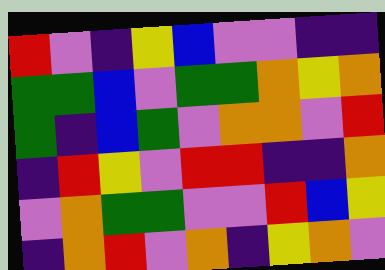[["red", "violet", "indigo", "yellow", "blue", "violet", "violet", "indigo", "indigo"], ["green", "green", "blue", "violet", "green", "green", "orange", "yellow", "orange"], ["green", "indigo", "blue", "green", "violet", "orange", "orange", "violet", "red"], ["indigo", "red", "yellow", "violet", "red", "red", "indigo", "indigo", "orange"], ["violet", "orange", "green", "green", "violet", "violet", "red", "blue", "yellow"], ["indigo", "orange", "red", "violet", "orange", "indigo", "yellow", "orange", "violet"]]